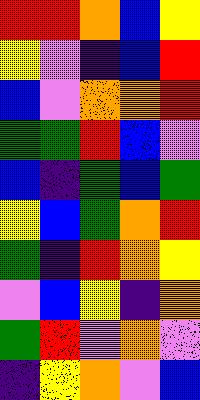[["red", "red", "orange", "blue", "yellow"], ["yellow", "violet", "indigo", "blue", "red"], ["blue", "violet", "orange", "orange", "red"], ["green", "green", "red", "blue", "violet"], ["blue", "indigo", "green", "blue", "green"], ["yellow", "blue", "green", "orange", "red"], ["green", "indigo", "red", "orange", "yellow"], ["violet", "blue", "yellow", "indigo", "orange"], ["green", "red", "violet", "orange", "violet"], ["indigo", "yellow", "orange", "violet", "blue"]]